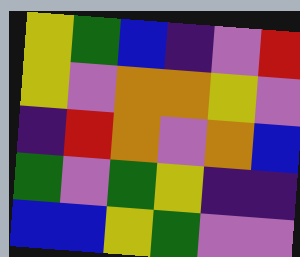[["yellow", "green", "blue", "indigo", "violet", "red"], ["yellow", "violet", "orange", "orange", "yellow", "violet"], ["indigo", "red", "orange", "violet", "orange", "blue"], ["green", "violet", "green", "yellow", "indigo", "indigo"], ["blue", "blue", "yellow", "green", "violet", "violet"]]